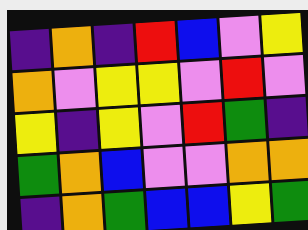[["indigo", "orange", "indigo", "red", "blue", "violet", "yellow"], ["orange", "violet", "yellow", "yellow", "violet", "red", "violet"], ["yellow", "indigo", "yellow", "violet", "red", "green", "indigo"], ["green", "orange", "blue", "violet", "violet", "orange", "orange"], ["indigo", "orange", "green", "blue", "blue", "yellow", "green"]]